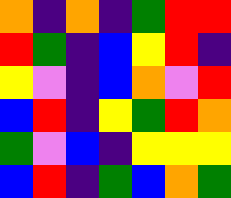[["orange", "indigo", "orange", "indigo", "green", "red", "red"], ["red", "green", "indigo", "blue", "yellow", "red", "indigo"], ["yellow", "violet", "indigo", "blue", "orange", "violet", "red"], ["blue", "red", "indigo", "yellow", "green", "red", "orange"], ["green", "violet", "blue", "indigo", "yellow", "yellow", "yellow"], ["blue", "red", "indigo", "green", "blue", "orange", "green"]]